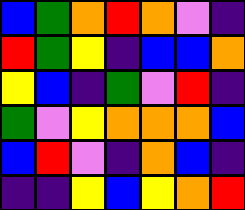[["blue", "green", "orange", "red", "orange", "violet", "indigo"], ["red", "green", "yellow", "indigo", "blue", "blue", "orange"], ["yellow", "blue", "indigo", "green", "violet", "red", "indigo"], ["green", "violet", "yellow", "orange", "orange", "orange", "blue"], ["blue", "red", "violet", "indigo", "orange", "blue", "indigo"], ["indigo", "indigo", "yellow", "blue", "yellow", "orange", "red"]]